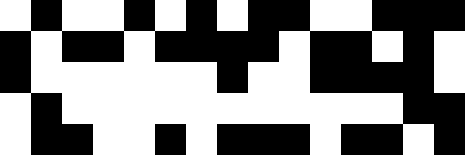[["white", "black", "white", "white", "black", "white", "black", "white", "black", "black", "white", "white", "black", "black", "black"], ["black", "white", "black", "black", "white", "black", "black", "black", "black", "white", "black", "black", "white", "black", "white"], ["black", "white", "white", "white", "white", "white", "white", "black", "white", "white", "black", "black", "black", "black", "white"], ["white", "black", "white", "white", "white", "white", "white", "white", "white", "white", "white", "white", "white", "black", "black"], ["white", "black", "black", "white", "white", "black", "white", "black", "black", "black", "white", "black", "black", "white", "black"]]